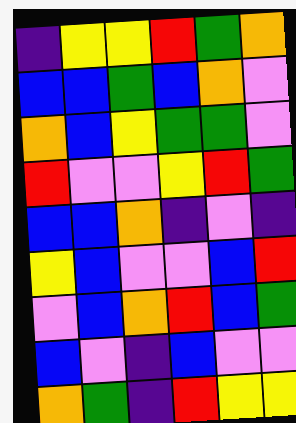[["indigo", "yellow", "yellow", "red", "green", "orange"], ["blue", "blue", "green", "blue", "orange", "violet"], ["orange", "blue", "yellow", "green", "green", "violet"], ["red", "violet", "violet", "yellow", "red", "green"], ["blue", "blue", "orange", "indigo", "violet", "indigo"], ["yellow", "blue", "violet", "violet", "blue", "red"], ["violet", "blue", "orange", "red", "blue", "green"], ["blue", "violet", "indigo", "blue", "violet", "violet"], ["orange", "green", "indigo", "red", "yellow", "yellow"]]